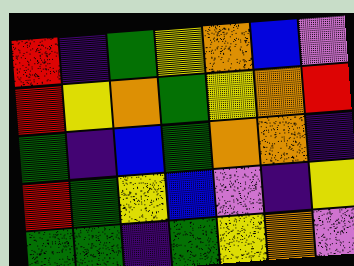[["red", "indigo", "green", "yellow", "orange", "blue", "violet"], ["red", "yellow", "orange", "green", "yellow", "orange", "red"], ["green", "indigo", "blue", "green", "orange", "orange", "indigo"], ["red", "green", "yellow", "blue", "violet", "indigo", "yellow"], ["green", "green", "indigo", "green", "yellow", "orange", "violet"]]